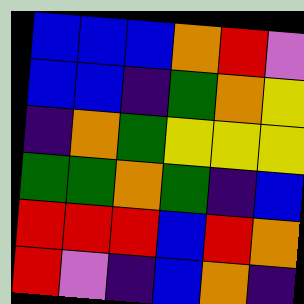[["blue", "blue", "blue", "orange", "red", "violet"], ["blue", "blue", "indigo", "green", "orange", "yellow"], ["indigo", "orange", "green", "yellow", "yellow", "yellow"], ["green", "green", "orange", "green", "indigo", "blue"], ["red", "red", "red", "blue", "red", "orange"], ["red", "violet", "indigo", "blue", "orange", "indigo"]]